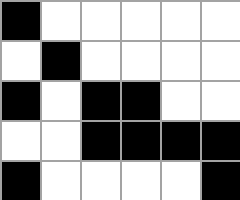[["black", "white", "white", "white", "white", "white"], ["white", "black", "white", "white", "white", "white"], ["black", "white", "black", "black", "white", "white"], ["white", "white", "black", "black", "black", "black"], ["black", "white", "white", "white", "white", "black"]]